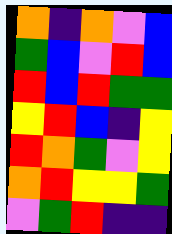[["orange", "indigo", "orange", "violet", "blue"], ["green", "blue", "violet", "red", "blue"], ["red", "blue", "red", "green", "green"], ["yellow", "red", "blue", "indigo", "yellow"], ["red", "orange", "green", "violet", "yellow"], ["orange", "red", "yellow", "yellow", "green"], ["violet", "green", "red", "indigo", "indigo"]]